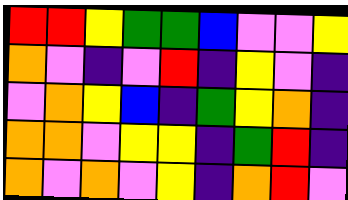[["red", "red", "yellow", "green", "green", "blue", "violet", "violet", "yellow"], ["orange", "violet", "indigo", "violet", "red", "indigo", "yellow", "violet", "indigo"], ["violet", "orange", "yellow", "blue", "indigo", "green", "yellow", "orange", "indigo"], ["orange", "orange", "violet", "yellow", "yellow", "indigo", "green", "red", "indigo"], ["orange", "violet", "orange", "violet", "yellow", "indigo", "orange", "red", "violet"]]